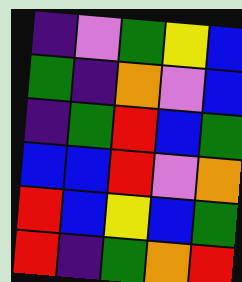[["indigo", "violet", "green", "yellow", "blue"], ["green", "indigo", "orange", "violet", "blue"], ["indigo", "green", "red", "blue", "green"], ["blue", "blue", "red", "violet", "orange"], ["red", "blue", "yellow", "blue", "green"], ["red", "indigo", "green", "orange", "red"]]